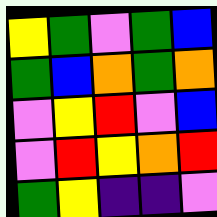[["yellow", "green", "violet", "green", "blue"], ["green", "blue", "orange", "green", "orange"], ["violet", "yellow", "red", "violet", "blue"], ["violet", "red", "yellow", "orange", "red"], ["green", "yellow", "indigo", "indigo", "violet"]]